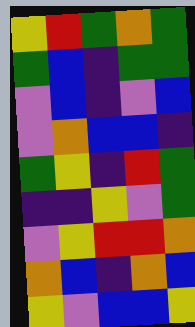[["yellow", "red", "green", "orange", "green"], ["green", "blue", "indigo", "green", "green"], ["violet", "blue", "indigo", "violet", "blue"], ["violet", "orange", "blue", "blue", "indigo"], ["green", "yellow", "indigo", "red", "green"], ["indigo", "indigo", "yellow", "violet", "green"], ["violet", "yellow", "red", "red", "orange"], ["orange", "blue", "indigo", "orange", "blue"], ["yellow", "violet", "blue", "blue", "yellow"]]